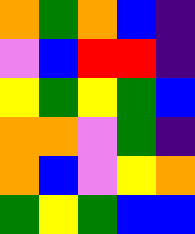[["orange", "green", "orange", "blue", "indigo"], ["violet", "blue", "red", "red", "indigo"], ["yellow", "green", "yellow", "green", "blue"], ["orange", "orange", "violet", "green", "indigo"], ["orange", "blue", "violet", "yellow", "orange"], ["green", "yellow", "green", "blue", "blue"]]